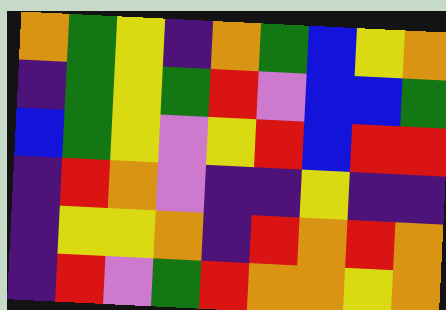[["orange", "green", "yellow", "indigo", "orange", "green", "blue", "yellow", "orange"], ["indigo", "green", "yellow", "green", "red", "violet", "blue", "blue", "green"], ["blue", "green", "yellow", "violet", "yellow", "red", "blue", "red", "red"], ["indigo", "red", "orange", "violet", "indigo", "indigo", "yellow", "indigo", "indigo"], ["indigo", "yellow", "yellow", "orange", "indigo", "red", "orange", "red", "orange"], ["indigo", "red", "violet", "green", "red", "orange", "orange", "yellow", "orange"]]